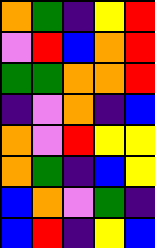[["orange", "green", "indigo", "yellow", "red"], ["violet", "red", "blue", "orange", "red"], ["green", "green", "orange", "orange", "red"], ["indigo", "violet", "orange", "indigo", "blue"], ["orange", "violet", "red", "yellow", "yellow"], ["orange", "green", "indigo", "blue", "yellow"], ["blue", "orange", "violet", "green", "indigo"], ["blue", "red", "indigo", "yellow", "blue"]]